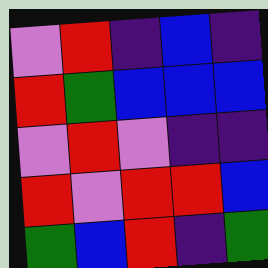[["violet", "red", "indigo", "blue", "indigo"], ["red", "green", "blue", "blue", "blue"], ["violet", "red", "violet", "indigo", "indigo"], ["red", "violet", "red", "red", "blue"], ["green", "blue", "red", "indigo", "green"]]